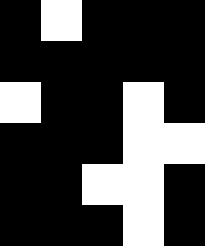[["black", "white", "black", "black", "black"], ["black", "black", "black", "black", "black"], ["white", "black", "black", "white", "black"], ["black", "black", "black", "white", "white"], ["black", "black", "white", "white", "black"], ["black", "black", "black", "white", "black"]]